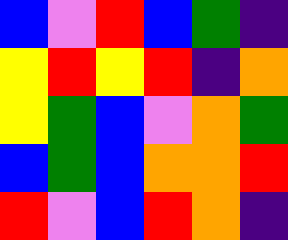[["blue", "violet", "red", "blue", "green", "indigo"], ["yellow", "red", "yellow", "red", "indigo", "orange"], ["yellow", "green", "blue", "violet", "orange", "green"], ["blue", "green", "blue", "orange", "orange", "red"], ["red", "violet", "blue", "red", "orange", "indigo"]]